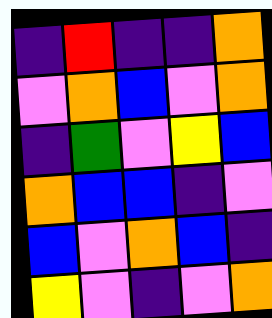[["indigo", "red", "indigo", "indigo", "orange"], ["violet", "orange", "blue", "violet", "orange"], ["indigo", "green", "violet", "yellow", "blue"], ["orange", "blue", "blue", "indigo", "violet"], ["blue", "violet", "orange", "blue", "indigo"], ["yellow", "violet", "indigo", "violet", "orange"]]